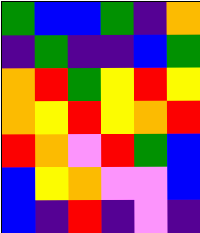[["green", "blue", "blue", "green", "indigo", "orange"], ["indigo", "green", "indigo", "indigo", "blue", "green"], ["orange", "red", "green", "yellow", "red", "yellow"], ["orange", "yellow", "red", "yellow", "orange", "red"], ["red", "orange", "violet", "red", "green", "blue"], ["blue", "yellow", "orange", "violet", "violet", "blue"], ["blue", "indigo", "red", "indigo", "violet", "indigo"]]